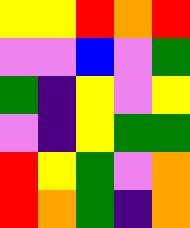[["yellow", "yellow", "red", "orange", "red"], ["violet", "violet", "blue", "violet", "green"], ["green", "indigo", "yellow", "violet", "yellow"], ["violet", "indigo", "yellow", "green", "green"], ["red", "yellow", "green", "violet", "orange"], ["red", "orange", "green", "indigo", "orange"]]